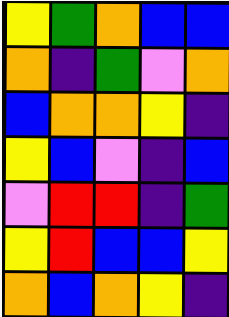[["yellow", "green", "orange", "blue", "blue"], ["orange", "indigo", "green", "violet", "orange"], ["blue", "orange", "orange", "yellow", "indigo"], ["yellow", "blue", "violet", "indigo", "blue"], ["violet", "red", "red", "indigo", "green"], ["yellow", "red", "blue", "blue", "yellow"], ["orange", "blue", "orange", "yellow", "indigo"]]